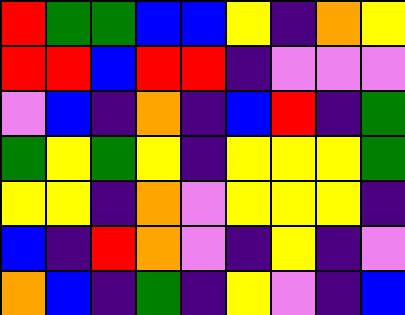[["red", "green", "green", "blue", "blue", "yellow", "indigo", "orange", "yellow"], ["red", "red", "blue", "red", "red", "indigo", "violet", "violet", "violet"], ["violet", "blue", "indigo", "orange", "indigo", "blue", "red", "indigo", "green"], ["green", "yellow", "green", "yellow", "indigo", "yellow", "yellow", "yellow", "green"], ["yellow", "yellow", "indigo", "orange", "violet", "yellow", "yellow", "yellow", "indigo"], ["blue", "indigo", "red", "orange", "violet", "indigo", "yellow", "indigo", "violet"], ["orange", "blue", "indigo", "green", "indigo", "yellow", "violet", "indigo", "blue"]]